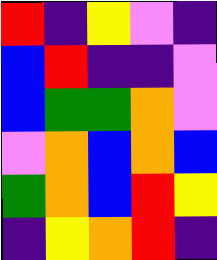[["red", "indigo", "yellow", "violet", "indigo"], ["blue", "red", "indigo", "indigo", "violet"], ["blue", "green", "green", "orange", "violet"], ["violet", "orange", "blue", "orange", "blue"], ["green", "orange", "blue", "red", "yellow"], ["indigo", "yellow", "orange", "red", "indigo"]]